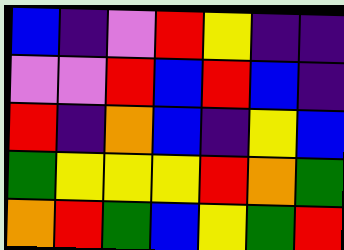[["blue", "indigo", "violet", "red", "yellow", "indigo", "indigo"], ["violet", "violet", "red", "blue", "red", "blue", "indigo"], ["red", "indigo", "orange", "blue", "indigo", "yellow", "blue"], ["green", "yellow", "yellow", "yellow", "red", "orange", "green"], ["orange", "red", "green", "blue", "yellow", "green", "red"]]